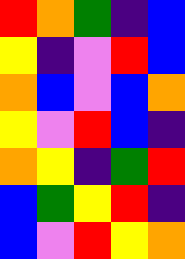[["red", "orange", "green", "indigo", "blue"], ["yellow", "indigo", "violet", "red", "blue"], ["orange", "blue", "violet", "blue", "orange"], ["yellow", "violet", "red", "blue", "indigo"], ["orange", "yellow", "indigo", "green", "red"], ["blue", "green", "yellow", "red", "indigo"], ["blue", "violet", "red", "yellow", "orange"]]